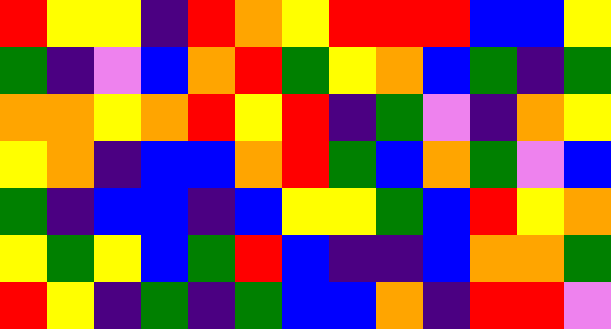[["red", "yellow", "yellow", "indigo", "red", "orange", "yellow", "red", "red", "red", "blue", "blue", "yellow"], ["green", "indigo", "violet", "blue", "orange", "red", "green", "yellow", "orange", "blue", "green", "indigo", "green"], ["orange", "orange", "yellow", "orange", "red", "yellow", "red", "indigo", "green", "violet", "indigo", "orange", "yellow"], ["yellow", "orange", "indigo", "blue", "blue", "orange", "red", "green", "blue", "orange", "green", "violet", "blue"], ["green", "indigo", "blue", "blue", "indigo", "blue", "yellow", "yellow", "green", "blue", "red", "yellow", "orange"], ["yellow", "green", "yellow", "blue", "green", "red", "blue", "indigo", "indigo", "blue", "orange", "orange", "green"], ["red", "yellow", "indigo", "green", "indigo", "green", "blue", "blue", "orange", "indigo", "red", "red", "violet"]]